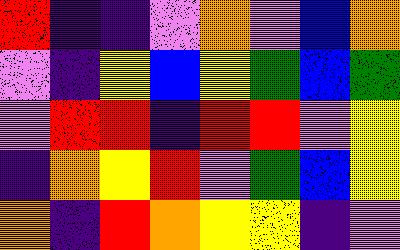[["red", "indigo", "indigo", "violet", "orange", "violet", "blue", "orange"], ["violet", "indigo", "yellow", "blue", "yellow", "green", "blue", "green"], ["violet", "red", "red", "indigo", "red", "red", "violet", "yellow"], ["indigo", "orange", "yellow", "red", "violet", "green", "blue", "yellow"], ["orange", "indigo", "red", "orange", "yellow", "yellow", "indigo", "violet"]]